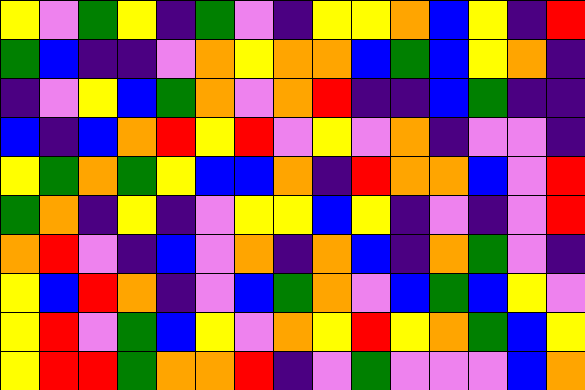[["yellow", "violet", "green", "yellow", "indigo", "green", "violet", "indigo", "yellow", "yellow", "orange", "blue", "yellow", "indigo", "red"], ["green", "blue", "indigo", "indigo", "violet", "orange", "yellow", "orange", "orange", "blue", "green", "blue", "yellow", "orange", "indigo"], ["indigo", "violet", "yellow", "blue", "green", "orange", "violet", "orange", "red", "indigo", "indigo", "blue", "green", "indigo", "indigo"], ["blue", "indigo", "blue", "orange", "red", "yellow", "red", "violet", "yellow", "violet", "orange", "indigo", "violet", "violet", "indigo"], ["yellow", "green", "orange", "green", "yellow", "blue", "blue", "orange", "indigo", "red", "orange", "orange", "blue", "violet", "red"], ["green", "orange", "indigo", "yellow", "indigo", "violet", "yellow", "yellow", "blue", "yellow", "indigo", "violet", "indigo", "violet", "red"], ["orange", "red", "violet", "indigo", "blue", "violet", "orange", "indigo", "orange", "blue", "indigo", "orange", "green", "violet", "indigo"], ["yellow", "blue", "red", "orange", "indigo", "violet", "blue", "green", "orange", "violet", "blue", "green", "blue", "yellow", "violet"], ["yellow", "red", "violet", "green", "blue", "yellow", "violet", "orange", "yellow", "red", "yellow", "orange", "green", "blue", "yellow"], ["yellow", "red", "red", "green", "orange", "orange", "red", "indigo", "violet", "green", "violet", "violet", "violet", "blue", "orange"]]